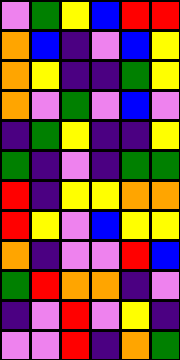[["violet", "green", "yellow", "blue", "red", "red"], ["orange", "blue", "indigo", "violet", "blue", "yellow"], ["orange", "yellow", "indigo", "indigo", "green", "yellow"], ["orange", "violet", "green", "violet", "blue", "violet"], ["indigo", "green", "yellow", "indigo", "indigo", "yellow"], ["green", "indigo", "violet", "indigo", "green", "green"], ["red", "indigo", "yellow", "yellow", "orange", "orange"], ["red", "yellow", "violet", "blue", "yellow", "yellow"], ["orange", "indigo", "violet", "violet", "red", "blue"], ["green", "red", "orange", "orange", "indigo", "violet"], ["indigo", "violet", "red", "violet", "yellow", "indigo"], ["violet", "violet", "red", "indigo", "orange", "green"]]